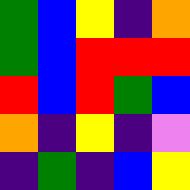[["green", "blue", "yellow", "indigo", "orange"], ["green", "blue", "red", "red", "red"], ["red", "blue", "red", "green", "blue"], ["orange", "indigo", "yellow", "indigo", "violet"], ["indigo", "green", "indigo", "blue", "yellow"]]